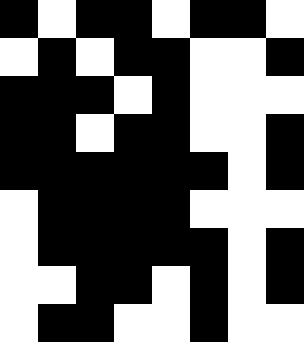[["black", "white", "black", "black", "white", "black", "black", "white"], ["white", "black", "white", "black", "black", "white", "white", "black"], ["black", "black", "black", "white", "black", "white", "white", "white"], ["black", "black", "white", "black", "black", "white", "white", "black"], ["black", "black", "black", "black", "black", "black", "white", "black"], ["white", "black", "black", "black", "black", "white", "white", "white"], ["white", "black", "black", "black", "black", "black", "white", "black"], ["white", "white", "black", "black", "white", "black", "white", "black"], ["white", "black", "black", "white", "white", "black", "white", "white"]]